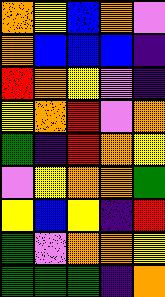[["orange", "yellow", "blue", "orange", "violet"], ["orange", "blue", "blue", "blue", "indigo"], ["red", "orange", "yellow", "violet", "indigo"], ["yellow", "orange", "red", "violet", "orange"], ["green", "indigo", "red", "orange", "yellow"], ["violet", "yellow", "orange", "orange", "green"], ["yellow", "blue", "yellow", "indigo", "red"], ["green", "violet", "orange", "orange", "yellow"], ["green", "green", "green", "indigo", "orange"]]